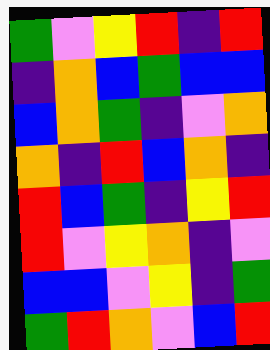[["green", "violet", "yellow", "red", "indigo", "red"], ["indigo", "orange", "blue", "green", "blue", "blue"], ["blue", "orange", "green", "indigo", "violet", "orange"], ["orange", "indigo", "red", "blue", "orange", "indigo"], ["red", "blue", "green", "indigo", "yellow", "red"], ["red", "violet", "yellow", "orange", "indigo", "violet"], ["blue", "blue", "violet", "yellow", "indigo", "green"], ["green", "red", "orange", "violet", "blue", "red"]]